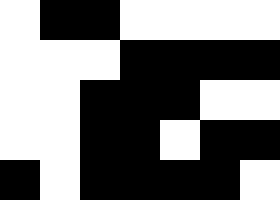[["white", "black", "black", "white", "white", "white", "white"], ["white", "white", "white", "black", "black", "black", "black"], ["white", "white", "black", "black", "black", "white", "white"], ["white", "white", "black", "black", "white", "black", "black"], ["black", "white", "black", "black", "black", "black", "white"]]